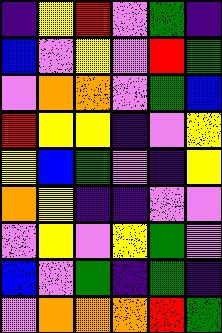[["indigo", "yellow", "red", "violet", "green", "indigo"], ["blue", "violet", "yellow", "violet", "red", "green"], ["violet", "orange", "orange", "violet", "green", "blue"], ["red", "yellow", "yellow", "indigo", "violet", "yellow"], ["yellow", "blue", "green", "violet", "indigo", "yellow"], ["orange", "yellow", "indigo", "indigo", "violet", "violet"], ["violet", "yellow", "violet", "yellow", "green", "violet"], ["blue", "violet", "green", "indigo", "green", "indigo"], ["violet", "orange", "orange", "orange", "red", "green"]]